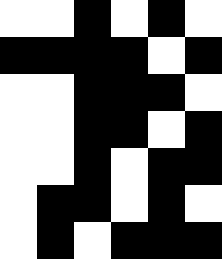[["white", "white", "black", "white", "black", "white"], ["black", "black", "black", "black", "white", "black"], ["white", "white", "black", "black", "black", "white"], ["white", "white", "black", "black", "white", "black"], ["white", "white", "black", "white", "black", "black"], ["white", "black", "black", "white", "black", "white"], ["white", "black", "white", "black", "black", "black"]]